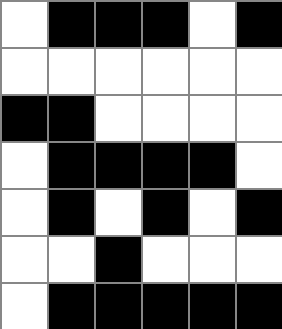[["white", "black", "black", "black", "white", "black"], ["white", "white", "white", "white", "white", "white"], ["black", "black", "white", "white", "white", "white"], ["white", "black", "black", "black", "black", "white"], ["white", "black", "white", "black", "white", "black"], ["white", "white", "black", "white", "white", "white"], ["white", "black", "black", "black", "black", "black"]]